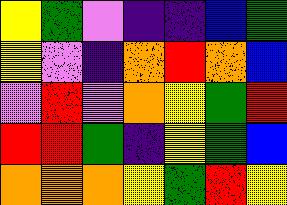[["yellow", "green", "violet", "indigo", "indigo", "blue", "green"], ["yellow", "violet", "indigo", "orange", "red", "orange", "blue"], ["violet", "red", "violet", "orange", "yellow", "green", "red"], ["red", "red", "green", "indigo", "yellow", "green", "blue"], ["orange", "orange", "orange", "yellow", "green", "red", "yellow"]]